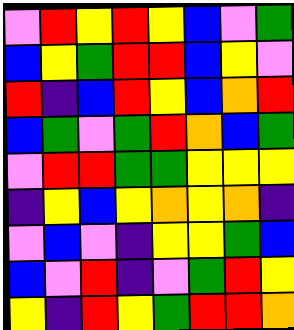[["violet", "red", "yellow", "red", "yellow", "blue", "violet", "green"], ["blue", "yellow", "green", "red", "red", "blue", "yellow", "violet"], ["red", "indigo", "blue", "red", "yellow", "blue", "orange", "red"], ["blue", "green", "violet", "green", "red", "orange", "blue", "green"], ["violet", "red", "red", "green", "green", "yellow", "yellow", "yellow"], ["indigo", "yellow", "blue", "yellow", "orange", "yellow", "orange", "indigo"], ["violet", "blue", "violet", "indigo", "yellow", "yellow", "green", "blue"], ["blue", "violet", "red", "indigo", "violet", "green", "red", "yellow"], ["yellow", "indigo", "red", "yellow", "green", "red", "red", "orange"]]